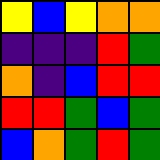[["yellow", "blue", "yellow", "orange", "orange"], ["indigo", "indigo", "indigo", "red", "green"], ["orange", "indigo", "blue", "red", "red"], ["red", "red", "green", "blue", "green"], ["blue", "orange", "green", "red", "green"]]